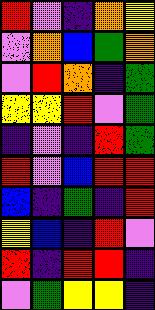[["red", "violet", "indigo", "orange", "yellow"], ["violet", "orange", "blue", "green", "orange"], ["violet", "red", "orange", "indigo", "green"], ["yellow", "yellow", "red", "violet", "green"], ["indigo", "violet", "indigo", "red", "green"], ["red", "violet", "blue", "red", "red"], ["blue", "indigo", "green", "indigo", "red"], ["yellow", "blue", "indigo", "red", "violet"], ["red", "indigo", "red", "red", "indigo"], ["violet", "green", "yellow", "yellow", "indigo"]]